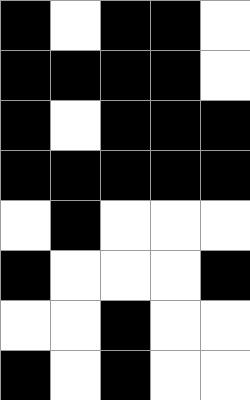[["black", "white", "black", "black", "white"], ["black", "black", "black", "black", "white"], ["black", "white", "black", "black", "black"], ["black", "black", "black", "black", "black"], ["white", "black", "white", "white", "white"], ["black", "white", "white", "white", "black"], ["white", "white", "black", "white", "white"], ["black", "white", "black", "white", "white"]]